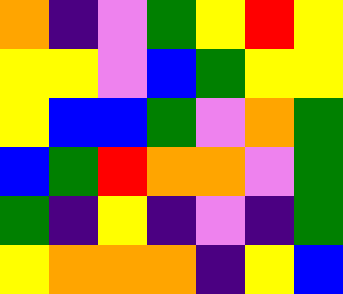[["orange", "indigo", "violet", "green", "yellow", "red", "yellow"], ["yellow", "yellow", "violet", "blue", "green", "yellow", "yellow"], ["yellow", "blue", "blue", "green", "violet", "orange", "green"], ["blue", "green", "red", "orange", "orange", "violet", "green"], ["green", "indigo", "yellow", "indigo", "violet", "indigo", "green"], ["yellow", "orange", "orange", "orange", "indigo", "yellow", "blue"]]